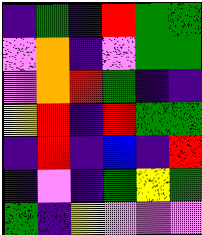[["indigo", "green", "indigo", "red", "green", "green"], ["violet", "orange", "indigo", "violet", "green", "green"], ["violet", "orange", "red", "green", "indigo", "indigo"], ["yellow", "red", "indigo", "red", "green", "green"], ["indigo", "red", "indigo", "blue", "indigo", "red"], ["indigo", "violet", "indigo", "green", "yellow", "green"], ["green", "indigo", "yellow", "violet", "violet", "violet"]]